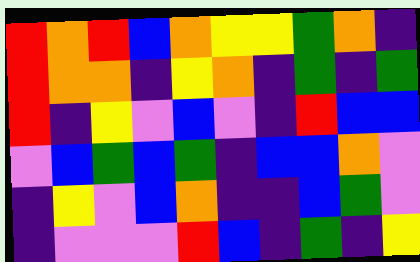[["red", "orange", "red", "blue", "orange", "yellow", "yellow", "green", "orange", "indigo"], ["red", "orange", "orange", "indigo", "yellow", "orange", "indigo", "green", "indigo", "green"], ["red", "indigo", "yellow", "violet", "blue", "violet", "indigo", "red", "blue", "blue"], ["violet", "blue", "green", "blue", "green", "indigo", "blue", "blue", "orange", "violet"], ["indigo", "yellow", "violet", "blue", "orange", "indigo", "indigo", "blue", "green", "violet"], ["indigo", "violet", "violet", "violet", "red", "blue", "indigo", "green", "indigo", "yellow"]]